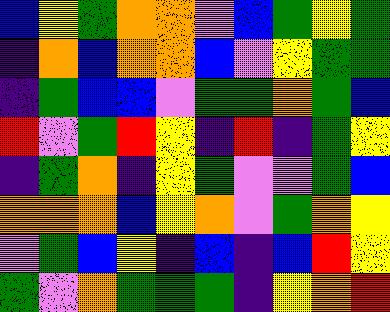[["blue", "yellow", "green", "orange", "orange", "violet", "blue", "green", "yellow", "green"], ["indigo", "orange", "blue", "orange", "orange", "blue", "violet", "yellow", "green", "green"], ["indigo", "green", "blue", "blue", "violet", "green", "green", "orange", "green", "blue"], ["red", "violet", "green", "red", "yellow", "indigo", "red", "indigo", "green", "yellow"], ["indigo", "green", "orange", "indigo", "yellow", "green", "violet", "violet", "green", "blue"], ["orange", "orange", "orange", "blue", "yellow", "orange", "violet", "green", "orange", "yellow"], ["violet", "green", "blue", "yellow", "indigo", "blue", "indigo", "blue", "red", "yellow"], ["green", "violet", "orange", "green", "green", "green", "indigo", "yellow", "orange", "red"]]